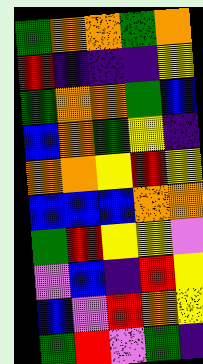[["green", "orange", "orange", "green", "orange"], ["red", "indigo", "indigo", "indigo", "yellow"], ["green", "orange", "orange", "green", "blue"], ["blue", "orange", "green", "yellow", "indigo"], ["orange", "orange", "yellow", "red", "yellow"], ["blue", "blue", "blue", "orange", "orange"], ["green", "red", "yellow", "yellow", "violet"], ["violet", "blue", "indigo", "red", "yellow"], ["blue", "violet", "red", "orange", "yellow"], ["green", "red", "violet", "green", "indigo"]]